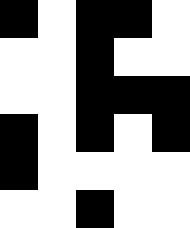[["black", "white", "black", "black", "white"], ["white", "white", "black", "white", "white"], ["white", "white", "black", "black", "black"], ["black", "white", "black", "white", "black"], ["black", "white", "white", "white", "white"], ["white", "white", "black", "white", "white"]]